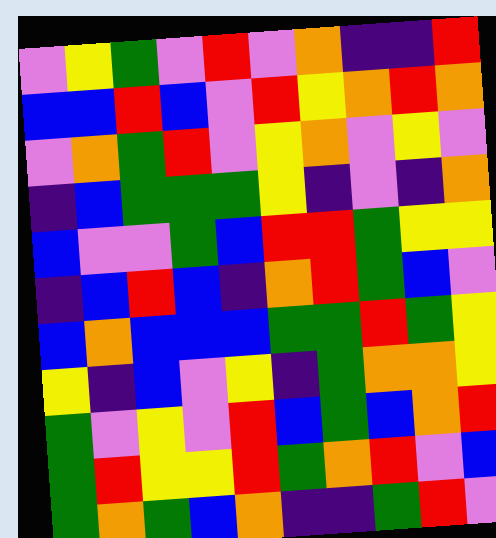[["violet", "yellow", "green", "violet", "red", "violet", "orange", "indigo", "indigo", "red"], ["blue", "blue", "red", "blue", "violet", "red", "yellow", "orange", "red", "orange"], ["violet", "orange", "green", "red", "violet", "yellow", "orange", "violet", "yellow", "violet"], ["indigo", "blue", "green", "green", "green", "yellow", "indigo", "violet", "indigo", "orange"], ["blue", "violet", "violet", "green", "blue", "red", "red", "green", "yellow", "yellow"], ["indigo", "blue", "red", "blue", "indigo", "orange", "red", "green", "blue", "violet"], ["blue", "orange", "blue", "blue", "blue", "green", "green", "red", "green", "yellow"], ["yellow", "indigo", "blue", "violet", "yellow", "indigo", "green", "orange", "orange", "yellow"], ["green", "violet", "yellow", "violet", "red", "blue", "green", "blue", "orange", "red"], ["green", "red", "yellow", "yellow", "red", "green", "orange", "red", "violet", "blue"], ["green", "orange", "green", "blue", "orange", "indigo", "indigo", "green", "red", "violet"]]